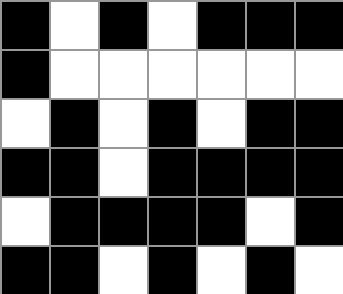[["black", "white", "black", "white", "black", "black", "black"], ["black", "white", "white", "white", "white", "white", "white"], ["white", "black", "white", "black", "white", "black", "black"], ["black", "black", "white", "black", "black", "black", "black"], ["white", "black", "black", "black", "black", "white", "black"], ["black", "black", "white", "black", "white", "black", "white"]]